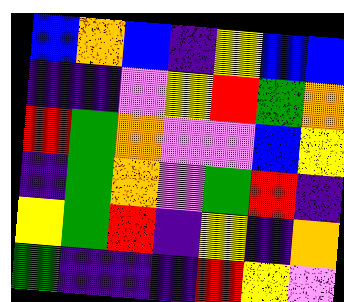[["blue", "orange", "blue", "indigo", "yellow", "blue", "blue"], ["indigo", "indigo", "violet", "yellow", "red", "green", "orange"], ["red", "green", "orange", "violet", "violet", "blue", "yellow"], ["indigo", "green", "orange", "violet", "green", "red", "indigo"], ["yellow", "green", "red", "indigo", "yellow", "indigo", "orange"], ["green", "indigo", "indigo", "indigo", "red", "yellow", "violet"]]